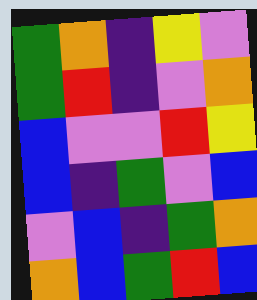[["green", "orange", "indigo", "yellow", "violet"], ["green", "red", "indigo", "violet", "orange"], ["blue", "violet", "violet", "red", "yellow"], ["blue", "indigo", "green", "violet", "blue"], ["violet", "blue", "indigo", "green", "orange"], ["orange", "blue", "green", "red", "blue"]]